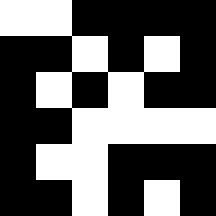[["white", "white", "black", "black", "black", "black"], ["black", "black", "white", "black", "white", "black"], ["black", "white", "black", "white", "black", "black"], ["black", "black", "white", "white", "white", "white"], ["black", "white", "white", "black", "black", "black"], ["black", "black", "white", "black", "white", "black"]]